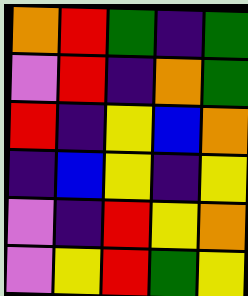[["orange", "red", "green", "indigo", "green"], ["violet", "red", "indigo", "orange", "green"], ["red", "indigo", "yellow", "blue", "orange"], ["indigo", "blue", "yellow", "indigo", "yellow"], ["violet", "indigo", "red", "yellow", "orange"], ["violet", "yellow", "red", "green", "yellow"]]